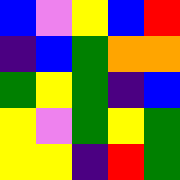[["blue", "violet", "yellow", "blue", "red"], ["indigo", "blue", "green", "orange", "orange"], ["green", "yellow", "green", "indigo", "blue"], ["yellow", "violet", "green", "yellow", "green"], ["yellow", "yellow", "indigo", "red", "green"]]